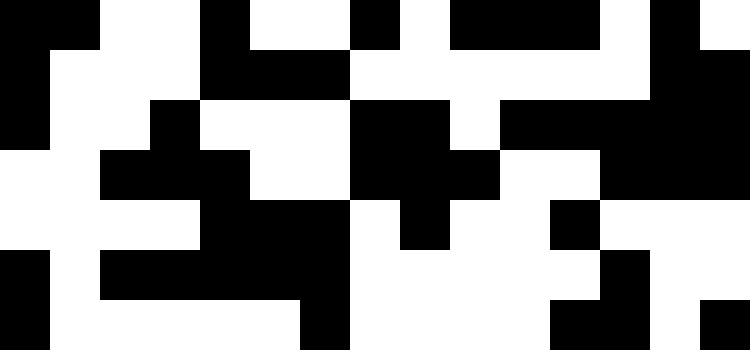[["black", "black", "white", "white", "black", "white", "white", "black", "white", "black", "black", "black", "white", "black", "white"], ["black", "white", "white", "white", "black", "black", "black", "white", "white", "white", "white", "white", "white", "black", "black"], ["black", "white", "white", "black", "white", "white", "white", "black", "black", "white", "black", "black", "black", "black", "black"], ["white", "white", "black", "black", "black", "white", "white", "black", "black", "black", "white", "white", "black", "black", "black"], ["white", "white", "white", "white", "black", "black", "black", "white", "black", "white", "white", "black", "white", "white", "white"], ["black", "white", "black", "black", "black", "black", "black", "white", "white", "white", "white", "white", "black", "white", "white"], ["black", "white", "white", "white", "white", "white", "black", "white", "white", "white", "white", "black", "black", "white", "black"]]